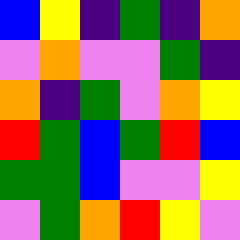[["blue", "yellow", "indigo", "green", "indigo", "orange"], ["violet", "orange", "violet", "violet", "green", "indigo"], ["orange", "indigo", "green", "violet", "orange", "yellow"], ["red", "green", "blue", "green", "red", "blue"], ["green", "green", "blue", "violet", "violet", "yellow"], ["violet", "green", "orange", "red", "yellow", "violet"]]